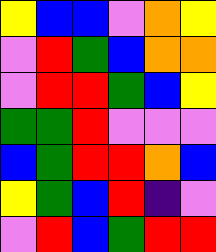[["yellow", "blue", "blue", "violet", "orange", "yellow"], ["violet", "red", "green", "blue", "orange", "orange"], ["violet", "red", "red", "green", "blue", "yellow"], ["green", "green", "red", "violet", "violet", "violet"], ["blue", "green", "red", "red", "orange", "blue"], ["yellow", "green", "blue", "red", "indigo", "violet"], ["violet", "red", "blue", "green", "red", "red"]]